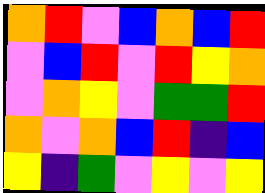[["orange", "red", "violet", "blue", "orange", "blue", "red"], ["violet", "blue", "red", "violet", "red", "yellow", "orange"], ["violet", "orange", "yellow", "violet", "green", "green", "red"], ["orange", "violet", "orange", "blue", "red", "indigo", "blue"], ["yellow", "indigo", "green", "violet", "yellow", "violet", "yellow"]]